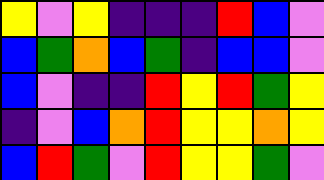[["yellow", "violet", "yellow", "indigo", "indigo", "indigo", "red", "blue", "violet"], ["blue", "green", "orange", "blue", "green", "indigo", "blue", "blue", "violet"], ["blue", "violet", "indigo", "indigo", "red", "yellow", "red", "green", "yellow"], ["indigo", "violet", "blue", "orange", "red", "yellow", "yellow", "orange", "yellow"], ["blue", "red", "green", "violet", "red", "yellow", "yellow", "green", "violet"]]